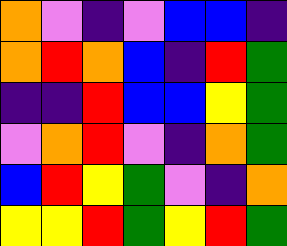[["orange", "violet", "indigo", "violet", "blue", "blue", "indigo"], ["orange", "red", "orange", "blue", "indigo", "red", "green"], ["indigo", "indigo", "red", "blue", "blue", "yellow", "green"], ["violet", "orange", "red", "violet", "indigo", "orange", "green"], ["blue", "red", "yellow", "green", "violet", "indigo", "orange"], ["yellow", "yellow", "red", "green", "yellow", "red", "green"]]